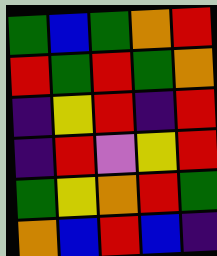[["green", "blue", "green", "orange", "red"], ["red", "green", "red", "green", "orange"], ["indigo", "yellow", "red", "indigo", "red"], ["indigo", "red", "violet", "yellow", "red"], ["green", "yellow", "orange", "red", "green"], ["orange", "blue", "red", "blue", "indigo"]]